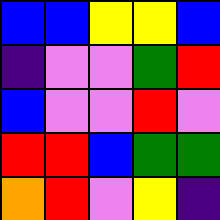[["blue", "blue", "yellow", "yellow", "blue"], ["indigo", "violet", "violet", "green", "red"], ["blue", "violet", "violet", "red", "violet"], ["red", "red", "blue", "green", "green"], ["orange", "red", "violet", "yellow", "indigo"]]